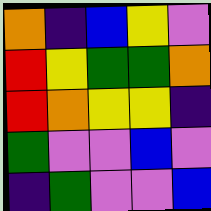[["orange", "indigo", "blue", "yellow", "violet"], ["red", "yellow", "green", "green", "orange"], ["red", "orange", "yellow", "yellow", "indigo"], ["green", "violet", "violet", "blue", "violet"], ["indigo", "green", "violet", "violet", "blue"]]